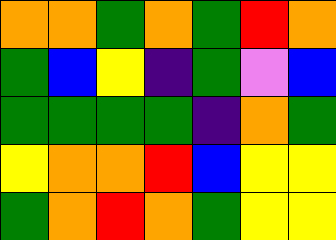[["orange", "orange", "green", "orange", "green", "red", "orange"], ["green", "blue", "yellow", "indigo", "green", "violet", "blue"], ["green", "green", "green", "green", "indigo", "orange", "green"], ["yellow", "orange", "orange", "red", "blue", "yellow", "yellow"], ["green", "orange", "red", "orange", "green", "yellow", "yellow"]]